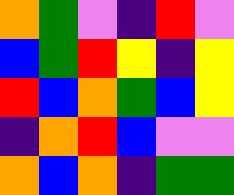[["orange", "green", "violet", "indigo", "red", "violet"], ["blue", "green", "red", "yellow", "indigo", "yellow"], ["red", "blue", "orange", "green", "blue", "yellow"], ["indigo", "orange", "red", "blue", "violet", "violet"], ["orange", "blue", "orange", "indigo", "green", "green"]]